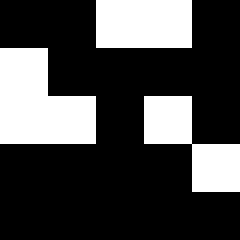[["black", "black", "white", "white", "black"], ["white", "black", "black", "black", "black"], ["white", "white", "black", "white", "black"], ["black", "black", "black", "black", "white"], ["black", "black", "black", "black", "black"]]